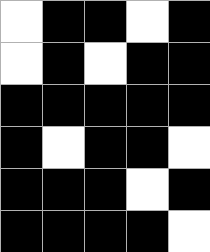[["white", "black", "black", "white", "black"], ["white", "black", "white", "black", "black"], ["black", "black", "black", "black", "black"], ["black", "white", "black", "black", "white"], ["black", "black", "black", "white", "black"], ["black", "black", "black", "black", "white"]]